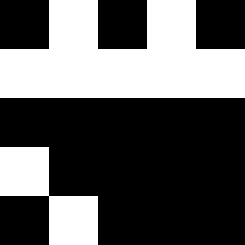[["black", "white", "black", "white", "black"], ["white", "white", "white", "white", "white"], ["black", "black", "black", "black", "black"], ["white", "black", "black", "black", "black"], ["black", "white", "black", "black", "black"]]